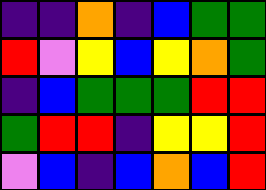[["indigo", "indigo", "orange", "indigo", "blue", "green", "green"], ["red", "violet", "yellow", "blue", "yellow", "orange", "green"], ["indigo", "blue", "green", "green", "green", "red", "red"], ["green", "red", "red", "indigo", "yellow", "yellow", "red"], ["violet", "blue", "indigo", "blue", "orange", "blue", "red"]]